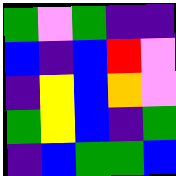[["green", "violet", "green", "indigo", "indigo"], ["blue", "indigo", "blue", "red", "violet"], ["indigo", "yellow", "blue", "orange", "violet"], ["green", "yellow", "blue", "indigo", "green"], ["indigo", "blue", "green", "green", "blue"]]